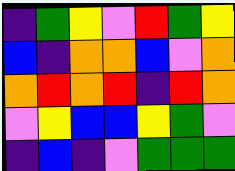[["indigo", "green", "yellow", "violet", "red", "green", "yellow"], ["blue", "indigo", "orange", "orange", "blue", "violet", "orange"], ["orange", "red", "orange", "red", "indigo", "red", "orange"], ["violet", "yellow", "blue", "blue", "yellow", "green", "violet"], ["indigo", "blue", "indigo", "violet", "green", "green", "green"]]